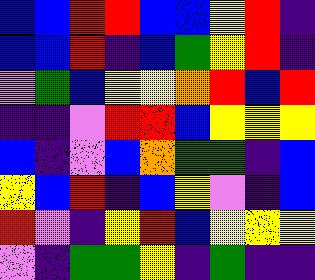[["blue", "blue", "red", "red", "blue", "blue", "yellow", "red", "indigo"], ["blue", "blue", "red", "indigo", "blue", "green", "yellow", "red", "indigo"], ["violet", "green", "blue", "yellow", "yellow", "orange", "red", "blue", "red"], ["indigo", "indigo", "violet", "red", "red", "blue", "yellow", "yellow", "yellow"], ["blue", "indigo", "violet", "blue", "orange", "green", "green", "indigo", "blue"], ["yellow", "blue", "red", "indigo", "blue", "yellow", "violet", "indigo", "blue"], ["red", "violet", "indigo", "yellow", "red", "blue", "yellow", "yellow", "yellow"], ["violet", "indigo", "green", "green", "yellow", "indigo", "green", "indigo", "indigo"]]